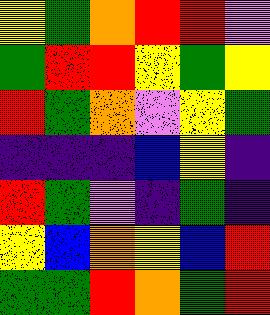[["yellow", "green", "orange", "red", "red", "violet"], ["green", "red", "red", "yellow", "green", "yellow"], ["red", "green", "orange", "violet", "yellow", "green"], ["indigo", "indigo", "indigo", "blue", "yellow", "indigo"], ["red", "green", "violet", "indigo", "green", "indigo"], ["yellow", "blue", "orange", "yellow", "blue", "red"], ["green", "green", "red", "orange", "green", "red"]]